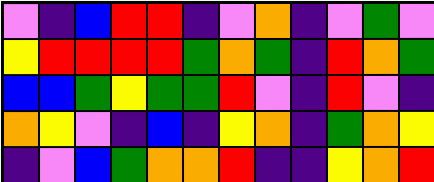[["violet", "indigo", "blue", "red", "red", "indigo", "violet", "orange", "indigo", "violet", "green", "violet"], ["yellow", "red", "red", "red", "red", "green", "orange", "green", "indigo", "red", "orange", "green"], ["blue", "blue", "green", "yellow", "green", "green", "red", "violet", "indigo", "red", "violet", "indigo"], ["orange", "yellow", "violet", "indigo", "blue", "indigo", "yellow", "orange", "indigo", "green", "orange", "yellow"], ["indigo", "violet", "blue", "green", "orange", "orange", "red", "indigo", "indigo", "yellow", "orange", "red"]]